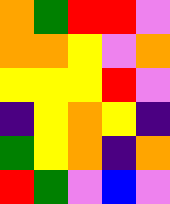[["orange", "green", "red", "red", "violet"], ["orange", "orange", "yellow", "violet", "orange"], ["yellow", "yellow", "yellow", "red", "violet"], ["indigo", "yellow", "orange", "yellow", "indigo"], ["green", "yellow", "orange", "indigo", "orange"], ["red", "green", "violet", "blue", "violet"]]